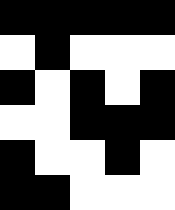[["black", "black", "black", "black", "black"], ["white", "black", "white", "white", "white"], ["black", "white", "black", "white", "black"], ["white", "white", "black", "black", "black"], ["black", "white", "white", "black", "white"], ["black", "black", "white", "white", "white"]]